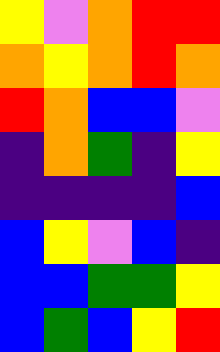[["yellow", "violet", "orange", "red", "red"], ["orange", "yellow", "orange", "red", "orange"], ["red", "orange", "blue", "blue", "violet"], ["indigo", "orange", "green", "indigo", "yellow"], ["indigo", "indigo", "indigo", "indigo", "blue"], ["blue", "yellow", "violet", "blue", "indigo"], ["blue", "blue", "green", "green", "yellow"], ["blue", "green", "blue", "yellow", "red"]]